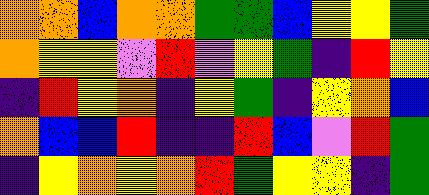[["orange", "orange", "blue", "orange", "orange", "green", "green", "blue", "yellow", "yellow", "green"], ["orange", "yellow", "yellow", "violet", "red", "violet", "yellow", "green", "indigo", "red", "yellow"], ["indigo", "red", "yellow", "orange", "indigo", "yellow", "green", "indigo", "yellow", "orange", "blue"], ["orange", "blue", "blue", "red", "indigo", "indigo", "red", "blue", "violet", "red", "green"], ["indigo", "yellow", "orange", "yellow", "orange", "red", "green", "yellow", "yellow", "indigo", "green"]]